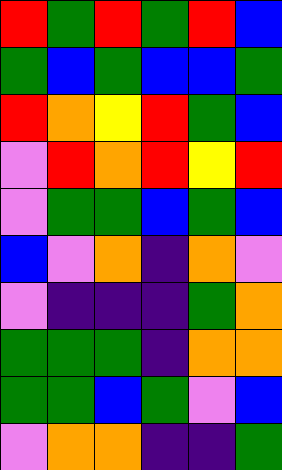[["red", "green", "red", "green", "red", "blue"], ["green", "blue", "green", "blue", "blue", "green"], ["red", "orange", "yellow", "red", "green", "blue"], ["violet", "red", "orange", "red", "yellow", "red"], ["violet", "green", "green", "blue", "green", "blue"], ["blue", "violet", "orange", "indigo", "orange", "violet"], ["violet", "indigo", "indigo", "indigo", "green", "orange"], ["green", "green", "green", "indigo", "orange", "orange"], ["green", "green", "blue", "green", "violet", "blue"], ["violet", "orange", "orange", "indigo", "indigo", "green"]]